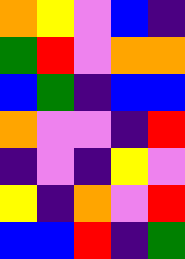[["orange", "yellow", "violet", "blue", "indigo"], ["green", "red", "violet", "orange", "orange"], ["blue", "green", "indigo", "blue", "blue"], ["orange", "violet", "violet", "indigo", "red"], ["indigo", "violet", "indigo", "yellow", "violet"], ["yellow", "indigo", "orange", "violet", "red"], ["blue", "blue", "red", "indigo", "green"]]